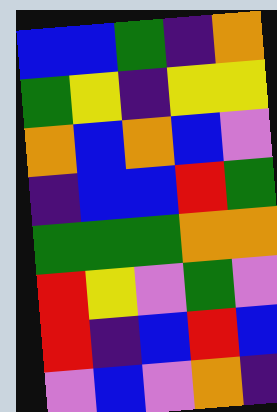[["blue", "blue", "green", "indigo", "orange"], ["green", "yellow", "indigo", "yellow", "yellow"], ["orange", "blue", "orange", "blue", "violet"], ["indigo", "blue", "blue", "red", "green"], ["green", "green", "green", "orange", "orange"], ["red", "yellow", "violet", "green", "violet"], ["red", "indigo", "blue", "red", "blue"], ["violet", "blue", "violet", "orange", "indigo"]]